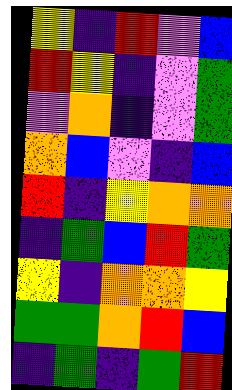[["yellow", "indigo", "red", "violet", "blue"], ["red", "yellow", "indigo", "violet", "green"], ["violet", "orange", "indigo", "violet", "green"], ["orange", "blue", "violet", "indigo", "blue"], ["red", "indigo", "yellow", "orange", "orange"], ["indigo", "green", "blue", "red", "green"], ["yellow", "indigo", "orange", "orange", "yellow"], ["green", "green", "orange", "red", "blue"], ["indigo", "green", "indigo", "green", "red"]]